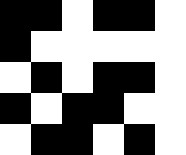[["black", "black", "white", "black", "black", "white"], ["black", "white", "white", "white", "white", "white"], ["white", "black", "white", "black", "black", "white"], ["black", "white", "black", "black", "white", "white"], ["white", "black", "black", "white", "black", "white"]]